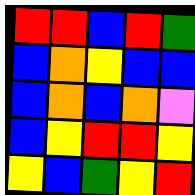[["red", "red", "blue", "red", "green"], ["blue", "orange", "yellow", "blue", "blue"], ["blue", "orange", "blue", "orange", "violet"], ["blue", "yellow", "red", "red", "yellow"], ["yellow", "blue", "green", "yellow", "red"]]